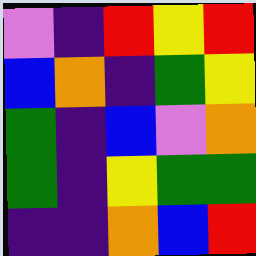[["violet", "indigo", "red", "yellow", "red"], ["blue", "orange", "indigo", "green", "yellow"], ["green", "indigo", "blue", "violet", "orange"], ["green", "indigo", "yellow", "green", "green"], ["indigo", "indigo", "orange", "blue", "red"]]